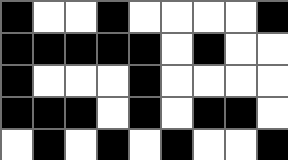[["black", "white", "white", "black", "white", "white", "white", "white", "black"], ["black", "black", "black", "black", "black", "white", "black", "white", "white"], ["black", "white", "white", "white", "black", "white", "white", "white", "white"], ["black", "black", "black", "white", "black", "white", "black", "black", "white"], ["white", "black", "white", "black", "white", "black", "white", "white", "black"]]